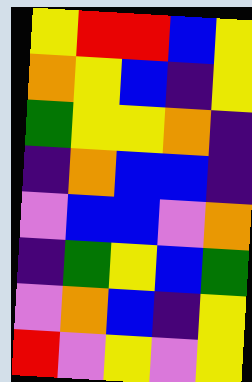[["yellow", "red", "red", "blue", "yellow"], ["orange", "yellow", "blue", "indigo", "yellow"], ["green", "yellow", "yellow", "orange", "indigo"], ["indigo", "orange", "blue", "blue", "indigo"], ["violet", "blue", "blue", "violet", "orange"], ["indigo", "green", "yellow", "blue", "green"], ["violet", "orange", "blue", "indigo", "yellow"], ["red", "violet", "yellow", "violet", "yellow"]]